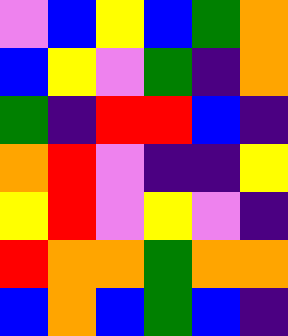[["violet", "blue", "yellow", "blue", "green", "orange"], ["blue", "yellow", "violet", "green", "indigo", "orange"], ["green", "indigo", "red", "red", "blue", "indigo"], ["orange", "red", "violet", "indigo", "indigo", "yellow"], ["yellow", "red", "violet", "yellow", "violet", "indigo"], ["red", "orange", "orange", "green", "orange", "orange"], ["blue", "orange", "blue", "green", "blue", "indigo"]]